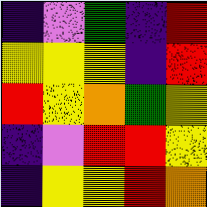[["indigo", "violet", "green", "indigo", "red"], ["yellow", "yellow", "yellow", "indigo", "red"], ["red", "yellow", "orange", "green", "yellow"], ["indigo", "violet", "red", "red", "yellow"], ["indigo", "yellow", "yellow", "red", "orange"]]